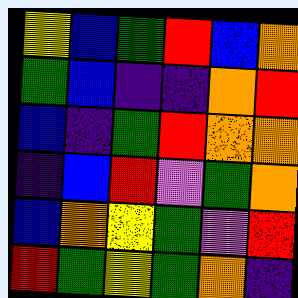[["yellow", "blue", "green", "red", "blue", "orange"], ["green", "blue", "indigo", "indigo", "orange", "red"], ["blue", "indigo", "green", "red", "orange", "orange"], ["indigo", "blue", "red", "violet", "green", "orange"], ["blue", "orange", "yellow", "green", "violet", "red"], ["red", "green", "yellow", "green", "orange", "indigo"]]